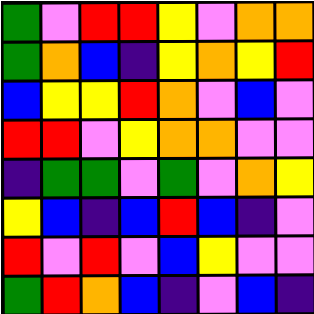[["green", "violet", "red", "red", "yellow", "violet", "orange", "orange"], ["green", "orange", "blue", "indigo", "yellow", "orange", "yellow", "red"], ["blue", "yellow", "yellow", "red", "orange", "violet", "blue", "violet"], ["red", "red", "violet", "yellow", "orange", "orange", "violet", "violet"], ["indigo", "green", "green", "violet", "green", "violet", "orange", "yellow"], ["yellow", "blue", "indigo", "blue", "red", "blue", "indigo", "violet"], ["red", "violet", "red", "violet", "blue", "yellow", "violet", "violet"], ["green", "red", "orange", "blue", "indigo", "violet", "blue", "indigo"]]